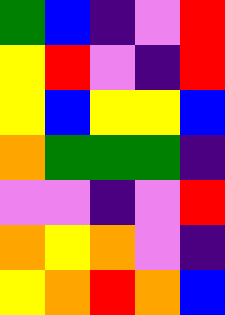[["green", "blue", "indigo", "violet", "red"], ["yellow", "red", "violet", "indigo", "red"], ["yellow", "blue", "yellow", "yellow", "blue"], ["orange", "green", "green", "green", "indigo"], ["violet", "violet", "indigo", "violet", "red"], ["orange", "yellow", "orange", "violet", "indigo"], ["yellow", "orange", "red", "orange", "blue"]]